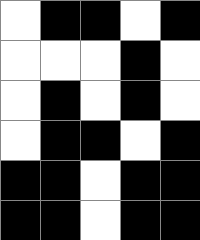[["white", "black", "black", "white", "black"], ["white", "white", "white", "black", "white"], ["white", "black", "white", "black", "white"], ["white", "black", "black", "white", "black"], ["black", "black", "white", "black", "black"], ["black", "black", "white", "black", "black"]]